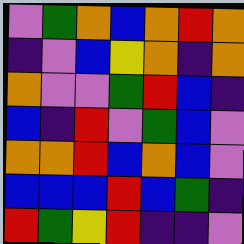[["violet", "green", "orange", "blue", "orange", "red", "orange"], ["indigo", "violet", "blue", "yellow", "orange", "indigo", "orange"], ["orange", "violet", "violet", "green", "red", "blue", "indigo"], ["blue", "indigo", "red", "violet", "green", "blue", "violet"], ["orange", "orange", "red", "blue", "orange", "blue", "violet"], ["blue", "blue", "blue", "red", "blue", "green", "indigo"], ["red", "green", "yellow", "red", "indigo", "indigo", "violet"]]